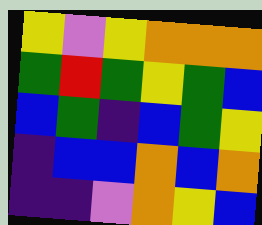[["yellow", "violet", "yellow", "orange", "orange", "orange"], ["green", "red", "green", "yellow", "green", "blue"], ["blue", "green", "indigo", "blue", "green", "yellow"], ["indigo", "blue", "blue", "orange", "blue", "orange"], ["indigo", "indigo", "violet", "orange", "yellow", "blue"]]